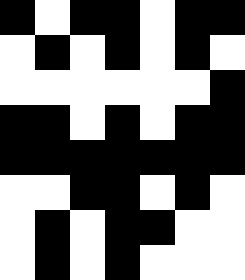[["black", "white", "black", "black", "white", "black", "black"], ["white", "black", "white", "black", "white", "black", "white"], ["white", "white", "white", "white", "white", "white", "black"], ["black", "black", "white", "black", "white", "black", "black"], ["black", "black", "black", "black", "black", "black", "black"], ["white", "white", "black", "black", "white", "black", "white"], ["white", "black", "white", "black", "black", "white", "white"], ["white", "black", "white", "black", "white", "white", "white"]]